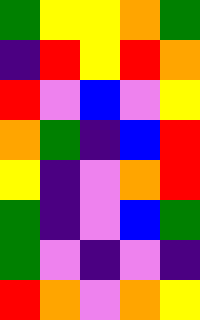[["green", "yellow", "yellow", "orange", "green"], ["indigo", "red", "yellow", "red", "orange"], ["red", "violet", "blue", "violet", "yellow"], ["orange", "green", "indigo", "blue", "red"], ["yellow", "indigo", "violet", "orange", "red"], ["green", "indigo", "violet", "blue", "green"], ["green", "violet", "indigo", "violet", "indigo"], ["red", "orange", "violet", "orange", "yellow"]]